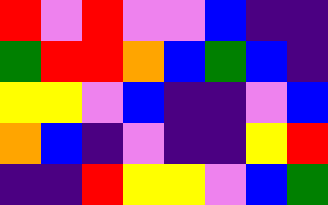[["red", "violet", "red", "violet", "violet", "blue", "indigo", "indigo"], ["green", "red", "red", "orange", "blue", "green", "blue", "indigo"], ["yellow", "yellow", "violet", "blue", "indigo", "indigo", "violet", "blue"], ["orange", "blue", "indigo", "violet", "indigo", "indigo", "yellow", "red"], ["indigo", "indigo", "red", "yellow", "yellow", "violet", "blue", "green"]]